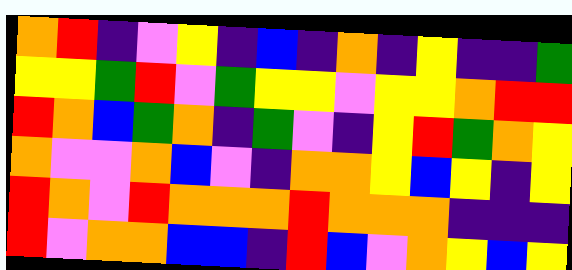[["orange", "red", "indigo", "violet", "yellow", "indigo", "blue", "indigo", "orange", "indigo", "yellow", "indigo", "indigo", "green"], ["yellow", "yellow", "green", "red", "violet", "green", "yellow", "yellow", "violet", "yellow", "yellow", "orange", "red", "red"], ["red", "orange", "blue", "green", "orange", "indigo", "green", "violet", "indigo", "yellow", "red", "green", "orange", "yellow"], ["orange", "violet", "violet", "orange", "blue", "violet", "indigo", "orange", "orange", "yellow", "blue", "yellow", "indigo", "yellow"], ["red", "orange", "violet", "red", "orange", "orange", "orange", "red", "orange", "orange", "orange", "indigo", "indigo", "indigo"], ["red", "violet", "orange", "orange", "blue", "blue", "indigo", "red", "blue", "violet", "orange", "yellow", "blue", "yellow"]]